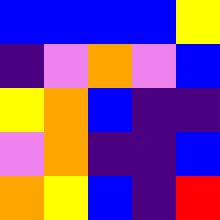[["blue", "blue", "blue", "blue", "yellow"], ["indigo", "violet", "orange", "violet", "blue"], ["yellow", "orange", "blue", "indigo", "indigo"], ["violet", "orange", "indigo", "indigo", "blue"], ["orange", "yellow", "blue", "indigo", "red"]]